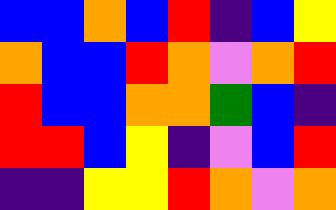[["blue", "blue", "orange", "blue", "red", "indigo", "blue", "yellow"], ["orange", "blue", "blue", "red", "orange", "violet", "orange", "red"], ["red", "blue", "blue", "orange", "orange", "green", "blue", "indigo"], ["red", "red", "blue", "yellow", "indigo", "violet", "blue", "red"], ["indigo", "indigo", "yellow", "yellow", "red", "orange", "violet", "orange"]]